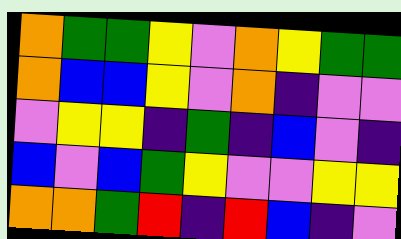[["orange", "green", "green", "yellow", "violet", "orange", "yellow", "green", "green"], ["orange", "blue", "blue", "yellow", "violet", "orange", "indigo", "violet", "violet"], ["violet", "yellow", "yellow", "indigo", "green", "indigo", "blue", "violet", "indigo"], ["blue", "violet", "blue", "green", "yellow", "violet", "violet", "yellow", "yellow"], ["orange", "orange", "green", "red", "indigo", "red", "blue", "indigo", "violet"]]